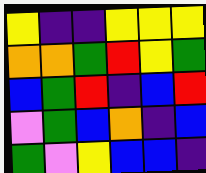[["yellow", "indigo", "indigo", "yellow", "yellow", "yellow"], ["orange", "orange", "green", "red", "yellow", "green"], ["blue", "green", "red", "indigo", "blue", "red"], ["violet", "green", "blue", "orange", "indigo", "blue"], ["green", "violet", "yellow", "blue", "blue", "indigo"]]